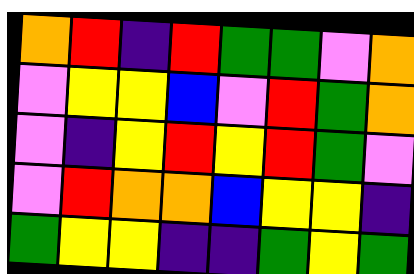[["orange", "red", "indigo", "red", "green", "green", "violet", "orange"], ["violet", "yellow", "yellow", "blue", "violet", "red", "green", "orange"], ["violet", "indigo", "yellow", "red", "yellow", "red", "green", "violet"], ["violet", "red", "orange", "orange", "blue", "yellow", "yellow", "indigo"], ["green", "yellow", "yellow", "indigo", "indigo", "green", "yellow", "green"]]